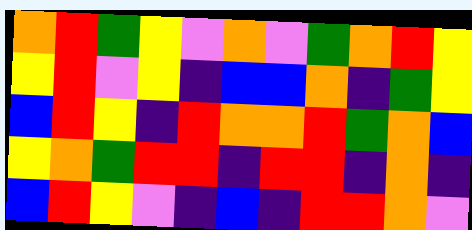[["orange", "red", "green", "yellow", "violet", "orange", "violet", "green", "orange", "red", "yellow"], ["yellow", "red", "violet", "yellow", "indigo", "blue", "blue", "orange", "indigo", "green", "yellow"], ["blue", "red", "yellow", "indigo", "red", "orange", "orange", "red", "green", "orange", "blue"], ["yellow", "orange", "green", "red", "red", "indigo", "red", "red", "indigo", "orange", "indigo"], ["blue", "red", "yellow", "violet", "indigo", "blue", "indigo", "red", "red", "orange", "violet"]]